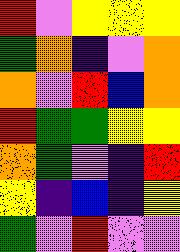[["red", "violet", "yellow", "yellow", "yellow"], ["green", "orange", "indigo", "violet", "orange"], ["orange", "violet", "red", "blue", "orange"], ["red", "green", "green", "yellow", "yellow"], ["orange", "green", "violet", "indigo", "red"], ["yellow", "indigo", "blue", "indigo", "yellow"], ["green", "violet", "red", "violet", "violet"]]